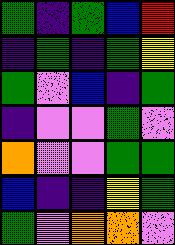[["green", "indigo", "green", "blue", "red"], ["indigo", "green", "indigo", "green", "yellow"], ["green", "violet", "blue", "indigo", "green"], ["indigo", "violet", "violet", "green", "violet"], ["orange", "violet", "violet", "green", "green"], ["blue", "indigo", "indigo", "yellow", "green"], ["green", "violet", "orange", "orange", "violet"]]